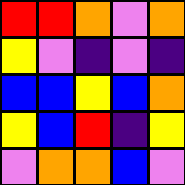[["red", "red", "orange", "violet", "orange"], ["yellow", "violet", "indigo", "violet", "indigo"], ["blue", "blue", "yellow", "blue", "orange"], ["yellow", "blue", "red", "indigo", "yellow"], ["violet", "orange", "orange", "blue", "violet"]]